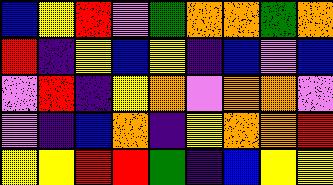[["blue", "yellow", "red", "violet", "green", "orange", "orange", "green", "orange"], ["red", "indigo", "yellow", "blue", "yellow", "indigo", "blue", "violet", "blue"], ["violet", "red", "indigo", "yellow", "orange", "violet", "orange", "orange", "violet"], ["violet", "indigo", "blue", "orange", "indigo", "yellow", "orange", "orange", "red"], ["yellow", "yellow", "red", "red", "green", "indigo", "blue", "yellow", "yellow"]]